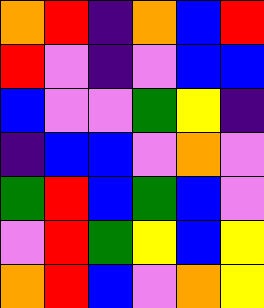[["orange", "red", "indigo", "orange", "blue", "red"], ["red", "violet", "indigo", "violet", "blue", "blue"], ["blue", "violet", "violet", "green", "yellow", "indigo"], ["indigo", "blue", "blue", "violet", "orange", "violet"], ["green", "red", "blue", "green", "blue", "violet"], ["violet", "red", "green", "yellow", "blue", "yellow"], ["orange", "red", "blue", "violet", "orange", "yellow"]]